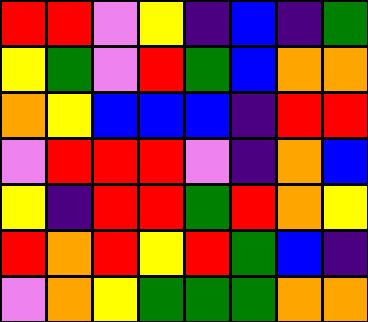[["red", "red", "violet", "yellow", "indigo", "blue", "indigo", "green"], ["yellow", "green", "violet", "red", "green", "blue", "orange", "orange"], ["orange", "yellow", "blue", "blue", "blue", "indigo", "red", "red"], ["violet", "red", "red", "red", "violet", "indigo", "orange", "blue"], ["yellow", "indigo", "red", "red", "green", "red", "orange", "yellow"], ["red", "orange", "red", "yellow", "red", "green", "blue", "indigo"], ["violet", "orange", "yellow", "green", "green", "green", "orange", "orange"]]